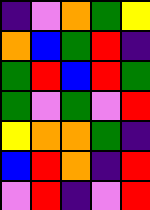[["indigo", "violet", "orange", "green", "yellow"], ["orange", "blue", "green", "red", "indigo"], ["green", "red", "blue", "red", "green"], ["green", "violet", "green", "violet", "red"], ["yellow", "orange", "orange", "green", "indigo"], ["blue", "red", "orange", "indigo", "red"], ["violet", "red", "indigo", "violet", "red"]]